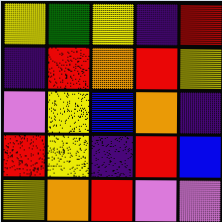[["yellow", "green", "yellow", "indigo", "red"], ["indigo", "red", "orange", "red", "yellow"], ["violet", "yellow", "blue", "orange", "indigo"], ["red", "yellow", "indigo", "red", "blue"], ["yellow", "orange", "red", "violet", "violet"]]